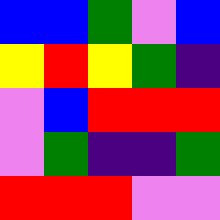[["blue", "blue", "green", "violet", "blue"], ["yellow", "red", "yellow", "green", "indigo"], ["violet", "blue", "red", "red", "red"], ["violet", "green", "indigo", "indigo", "green"], ["red", "red", "red", "violet", "violet"]]